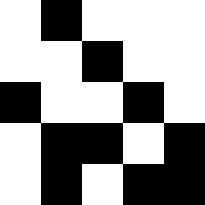[["white", "black", "white", "white", "white"], ["white", "white", "black", "white", "white"], ["black", "white", "white", "black", "white"], ["white", "black", "black", "white", "black"], ["white", "black", "white", "black", "black"]]